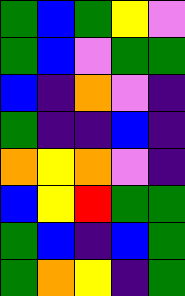[["green", "blue", "green", "yellow", "violet"], ["green", "blue", "violet", "green", "green"], ["blue", "indigo", "orange", "violet", "indigo"], ["green", "indigo", "indigo", "blue", "indigo"], ["orange", "yellow", "orange", "violet", "indigo"], ["blue", "yellow", "red", "green", "green"], ["green", "blue", "indigo", "blue", "green"], ["green", "orange", "yellow", "indigo", "green"]]